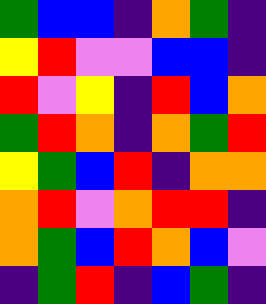[["green", "blue", "blue", "indigo", "orange", "green", "indigo"], ["yellow", "red", "violet", "violet", "blue", "blue", "indigo"], ["red", "violet", "yellow", "indigo", "red", "blue", "orange"], ["green", "red", "orange", "indigo", "orange", "green", "red"], ["yellow", "green", "blue", "red", "indigo", "orange", "orange"], ["orange", "red", "violet", "orange", "red", "red", "indigo"], ["orange", "green", "blue", "red", "orange", "blue", "violet"], ["indigo", "green", "red", "indigo", "blue", "green", "indigo"]]